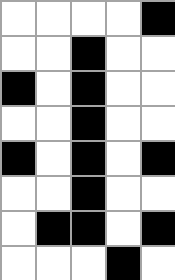[["white", "white", "white", "white", "black"], ["white", "white", "black", "white", "white"], ["black", "white", "black", "white", "white"], ["white", "white", "black", "white", "white"], ["black", "white", "black", "white", "black"], ["white", "white", "black", "white", "white"], ["white", "black", "black", "white", "black"], ["white", "white", "white", "black", "white"]]